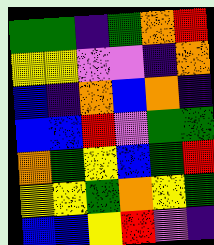[["green", "green", "indigo", "green", "orange", "red"], ["yellow", "yellow", "violet", "violet", "indigo", "orange"], ["blue", "indigo", "orange", "blue", "orange", "indigo"], ["blue", "blue", "red", "violet", "green", "green"], ["orange", "green", "yellow", "blue", "green", "red"], ["yellow", "yellow", "green", "orange", "yellow", "green"], ["blue", "blue", "yellow", "red", "violet", "indigo"]]